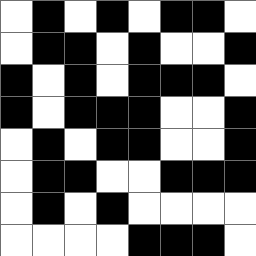[["white", "black", "white", "black", "white", "black", "black", "white"], ["white", "black", "black", "white", "black", "white", "white", "black"], ["black", "white", "black", "white", "black", "black", "black", "white"], ["black", "white", "black", "black", "black", "white", "white", "black"], ["white", "black", "white", "black", "black", "white", "white", "black"], ["white", "black", "black", "white", "white", "black", "black", "black"], ["white", "black", "white", "black", "white", "white", "white", "white"], ["white", "white", "white", "white", "black", "black", "black", "white"]]